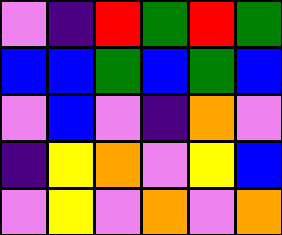[["violet", "indigo", "red", "green", "red", "green"], ["blue", "blue", "green", "blue", "green", "blue"], ["violet", "blue", "violet", "indigo", "orange", "violet"], ["indigo", "yellow", "orange", "violet", "yellow", "blue"], ["violet", "yellow", "violet", "orange", "violet", "orange"]]